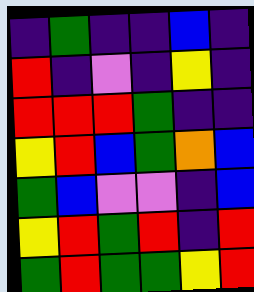[["indigo", "green", "indigo", "indigo", "blue", "indigo"], ["red", "indigo", "violet", "indigo", "yellow", "indigo"], ["red", "red", "red", "green", "indigo", "indigo"], ["yellow", "red", "blue", "green", "orange", "blue"], ["green", "blue", "violet", "violet", "indigo", "blue"], ["yellow", "red", "green", "red", "indigo", "red"], ["green", "red", "green", "green", "yellow", "red"]]